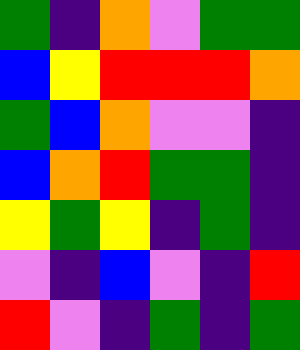[["green", "indigo", "orange", "violet", "green", "green"], ["blue", "yellow", "red", "red", "red", "orange"], ["green", "blue", "orange", "violet", "violet", "indigo"], ["blue", "orange", "red", "green", "green", "indigo"], ["yellow", "green", "yellow", "indigo", "green", "indigo"], ["violet", "indigo", "blue", "violet", "indigo", "red"], ["red", "violet", "indigo", "green", "indigo", "green"]]